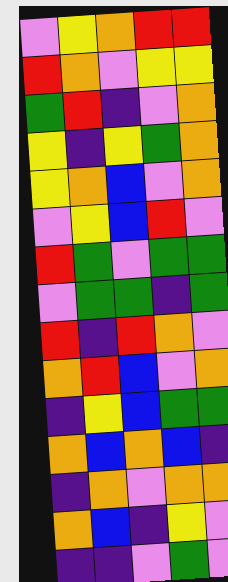[["violet", "yellow", "orange", "red", "red"], ["red", "orange", "violet", "yellow", "yellow"], ["green", "red", "indigo", "violet", "orange"], ["yellow", "indigo", "yellow", "green", "orange"], ["yellow", "orange", "blue", "violet", "orange"], ["violet", "yellow", "blue", "red", "violet"], ["red", "green", "violet", "green", "green"], ["violet", "green", "green", "indigo", "green"], ["red", "indigo", "red", "orange", "violet"], ["orange", "red", "blue", "violet", "orange"], ["indigo", "yellow", "blue", "green", "green"], ["orange", "blue", "orange", "blue", "indigo"], ["indigo", "orange", "violet", "orange", "orange"], ["orange", "blue", "indigo", "yellow", "violet"], ["indigo", "indigo", "violet", "green", "violet"]]